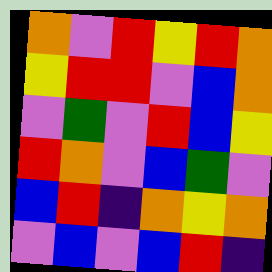[["orange", "violet", "red", "yellow", "red", "orange"], ["yellow", "red", "red", "violet", "blue", "orange"], ["violet", "green", "violet", "red", "blue", "yellow"], ["red", "orange", "violet", "blue", "green", "violet"], ["blue", "red", "indigo", "orange", "yellow", "orange"], ["violet", "blue", "violet", "blue", "red", "indigo"]]